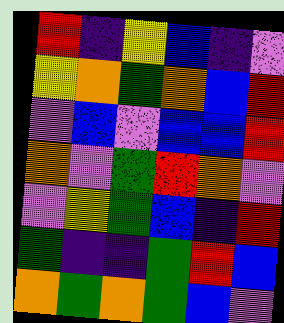[["red", "indigo", "yellow", "blue", "indigo", "violet"], ["yellow", "orange", "green", "orange", "blue", "red"], ["violet", "blue", "violet", "blue", "blue", "red"], ["orange", "violet", "green", "red", "orange", "violet"], ["violet", "yellow", "green", "blue", "indigo", "red"], ["green", "indigo", "indigo", "green", "red", "blue"], ["orange", "green", "orange", "green", "blue", "violet"]]